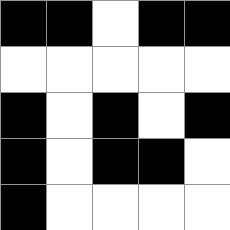[["black", "black", "white", "black", "black"], ["white", "white", "white", "white", "white"], ["black", "white", "black", "white", "black"], ["black", "white", "black", "black", "white"], ["black", "white", "white", "white", "white"]]